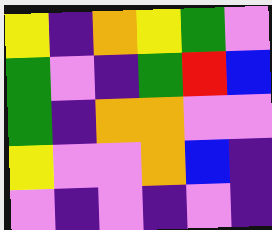[["yellow", "indigo", "orange", "yellow", "green", "violet"], ["green", "violet", "indigo", "green", "red", "blue"], ["green", "indigo", "orange", "orange", "violet", "violet"], ["yellow", "violet", "violet", "orange", "blue", "indigo"], ["violet", "indigo", "violet", "indigo", "violet", "indigo"]]